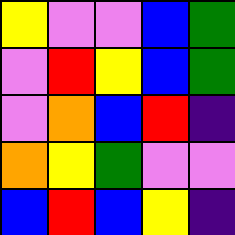[["yellow", "violet", "violet", "blue", "green"], ["violet", "red", "yellow", "blue", "green"], ["violet", "orange", "blue", "red", "indigo"], ["orange", "yellow", "green", "violet", "violet"], ["blue", "red", "blue", "yellow", "indigo"]]